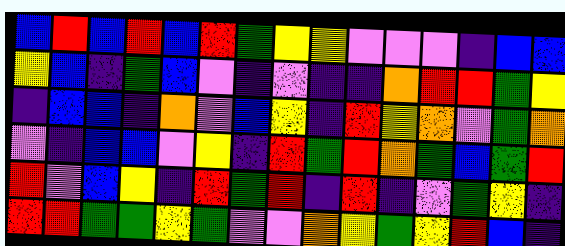[["blue", "red", "blue", "red", "blue", "red", "green", "yellow", "yellow", "violet", "violet", "violet", "indigo", "blue", "blue"], ["yellow", "blue", "indigo", "green", "blue", "violet", "indigo", "violet", "indigo", "indigo", "orange", "red", "red", "green", "yellow"], ["indigo", "blue", "blue", "indigo", "orange", "violet", "blue", "yellow", "indigo", "red", "yellow", "orange", "violet", "green", "orange"], ["violet", "indigo", "blue", "blue", "violet", "yellow", "indigo", "red", "green", "red", "orange", "green", "blue", "green", "red"], ["red", "violet", "blue", "yellow", "indigo", "red", "green", "red", "indigo", "red", "indigo", "violet", "green", "yellow", "indigo"], ["red", "red", "green", "green", "yellow", "green", "violet", "violet", "orange", "yellow", "green", "yellow", "red", "blue", "indigo"]]